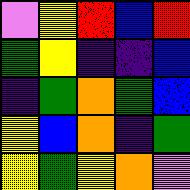[["violet", "yellow", "red", "blue", "red"], ["green", "yellow", "indigo", "indigo", "blue"], ["indigo", "green", "orange", "green", "blue"], ["yellow", "blue", "orange", "indigo", "green"], ["yellow", "green", "yellow", "orange", "violet"]]